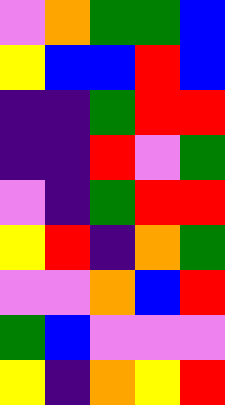[["violet", "orange", "green", "green", "blue"], ["yellow", "blue", "blue", "red", "blue"], ["indigo", "indigo", "green", "red", "red"], ["indigo", "indigo", "red", "violet", "green"], ["violet", "indigo", "green", "red", "red"], ["yellow", "red", "indigo", "orange", "green"], ["violet", "violet", "orange", "blue", "red"], ["green", "blue", "violet", "violet", "violet"], ["yellow", "indigo", "orange", "yellow", "red"]]